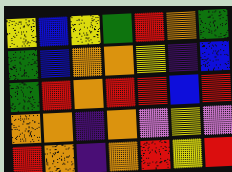[["yellow", "blue", "yellow", "green", "red", "orange", "green"], ["green", "blue", "orange", "orange", "yellow", "indigo", "blue"], ["green", "red", "orange", "red", "red", "blue", "red"], ["orange", "orange", "indigo", "orange", "violet", "yellow", "violet"], ["red", "orange", "indigo", "orange", "red", "yellow", "red"]]